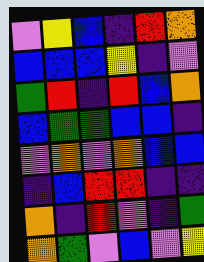[["violet", "yellow", "blue", "indigo", "red", "orange"], ["blue", "blue", "blue", "yellow", "indigo", "violet"], ["green", "red", "indigo", "red", "blue", "orange"], ["blue", "green", "green", "blue", "blue", "indigo"], ["violet", "orange", "violet", "orange", "blue", "blue"], ["indigo", "blue", "red", "red", "indigo", "indigo"], ["orange", "indigo", "red", "violet", "indigo", "green"], ["orange", "green", "violet", "blue", "violet", "yellow"]]